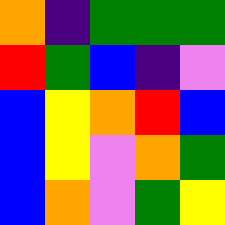[["orange", "indigo", "green", "green", "green"], ["red", "green", "blue", "indigo", "violet"], ["blue", "yellow", "orange", "red", "blue"], ["blue", "yellow", "violet", "orange", "green"], ["blue", "orange", "violet", "green", "yellow"]]